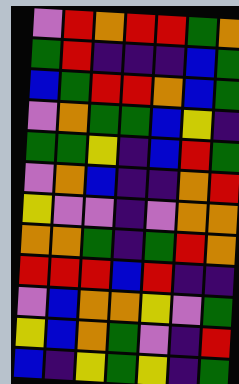[["violet", "red", "orange", "red", "red", "green", "orange"], ["green", "red", "indigo", "indigo", "indigo", "blue", "green"], ["blue", "green", "red", "red", "orange", "blue", "green"], ["violet", "orange", "green", "green", "blue", "yellow", "indigo"], ["green", "green", "yellow", "indigo", "blue", "red", "green"], ["violet", "orange", "blue", "indigo", "indigo", "orange", "red"], ["yellow", "violet", "violet", "indigo", "violet", "orange", "orange"], ["orange", "orange", "green", "indigo", "green", "red", "orange"], ["red", "red", "red", "blue", "red", "indigo", "indigo"], ["violet", "blue", "orange", "orange", "yellow", "violet", "green"], ["yellow", "blue", "orange", "green", "violet", "indigo", "red"], ["blue", "indigo", "yellow", "green", "yellow", "indigo", "green"]]